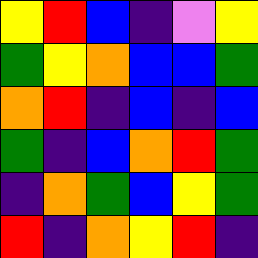[["yellow", "red", "blue", "indigo", "violet", "yellow"], ["green", "yellow", "orange", "blue", "blue", "green"], ["orange", "red", "indigo", "blue", "indigo", "blue"], ["green", "indigo", "blue", "orange", "red", "green"], ["indigo", "orange", "green", "blue", "yellow", "green"], ["red", "indigo", "orange", "yellow", "red", "indigo"]]